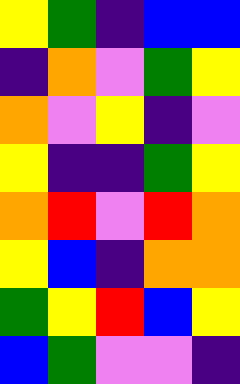[["yellow", "green", "indigo", "blue", "blue"], ["indigo", "orange", "violet", "green", "yellow"], ["orange", "violet", "yellow", "indigo", "violet"], ["yellow", "indigo", "indigo", "green", "yellow"], ["orange", "red", "violet", "red", "orange"], ["yellow", "blue", "indigo", "orange", "orange"], ["green", "yellow", "red", "blue", "yellow"], ["blue", "green", "violet", "violet", "indigo"]]